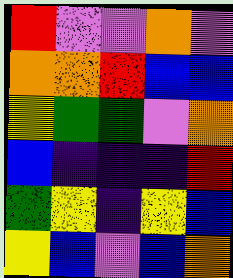[["red", "violet", "violet", "orange", "violet"], ["orange", "orange", "red", "blue", "blue"], ["yellow", "green", "green", "violet", "orange"], ["blue", "indigo", "indigo", "indigo", "red"], ["green", "yellow", "indigo", "yellow", "blue"], ["yellow", "blue", "violet", "blue", "orange"]]